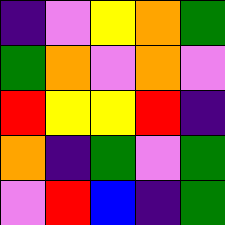[["indigo", "violet", "yellow", "orange", "green"], ["green", "orange", "violet", "orange", "violet"], ["red", "yellow", "yellow", "red", "indigo"], ["orange", "indigo", "green", "violet", "green"], ["violet", "red", "blue", "indigo", "green"]]